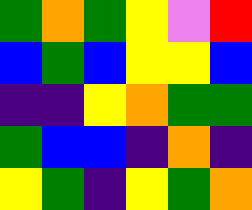[["green", "orange", "green", "yellow", "violet", "red"], ["blue", "green", "blue", "yellow", "yellow", "blue"], ["indigo", "indigo", "yellow", "orange", "green", "green"], ["green", "blue", "blue", "indigo", "orange", "indigo"], ["yellow", "green", "indigo", "yellow", "green", "orange"]]